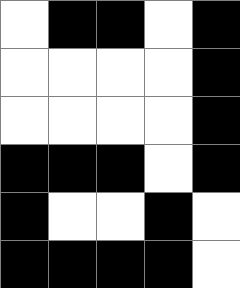[["white", "black", "black", "white", "black"], ["white", "white", "white", "white", "black"], ["white", "white", "white", "white", "black"], ["black", "black", "black", "white", "black"], ["black", "white", "white", "black", "white"], ["black", "black", "black", "black", "white"]]